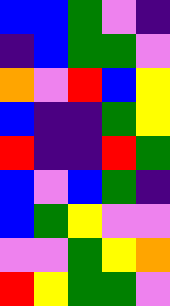[["blue", "blue", "green", "violet", "indigo"], ["indigo", "blue", "green", "green", "violet"], ["orange", "violet", "red", "blue", "yellow"], ["blue", "indigo", "indigo", "green", "yellow"], ["red", "indigo", "indigo", "red", "green"], ["blue", "violet", "blue", "green", "indigo"], ["blue", "green", "yellow", "violet", "violet"], ["violet", "violet", "green", "yellow", "orange"], ["red", "yellow", "green", "green", "violet"]]